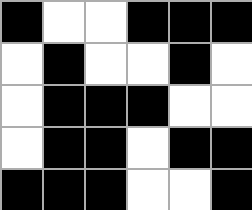[["black", "white", "white", "black", "black", "black"], ["white", "black", "white", "white", "black", "white"], ["white", "black", "black", "black", "white", "white"], ["white", "black", "black", "white", "black", "black"], ["black", "black", "black", "white", "white", "black"]]